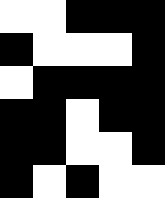[["white", "white", "black", "black", "black"], ["black", "white", "white", "white", "black"], ["white", "black", "black", "black", "black"], ["black", "black", "white", "black", "black"], ["black", "black", "white", "white", "black"], ["black", "white", "black", "white", "white"]]